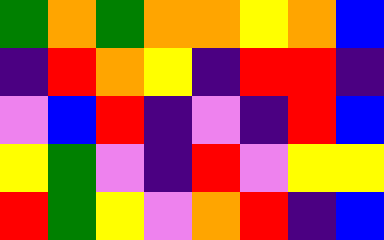[["green", "orange", "green", "orange", "orange", "yellow", "orange", "blue"], ["indigo", "red", "orange", "yellow", "indigo", "red", "red", "indigo"], ["violet", "blue", "red", "indigo", "violet", "indigo", "red", "blue"], ["yellow", "green", "violet", "indigo", "red", "violet", "yellow", "yellow"], ["red", "green", "yellow", "violet", "orange", "red", "indigo", "blue"]]